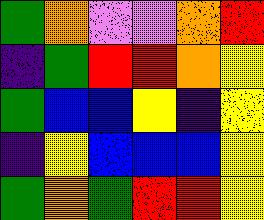[["green", "orange", "violet", "violet", "orange", "red"], ["indigo", "green", "red", "red", "orange", "yellow"], ["green", "blue", "blue", "yellow", "indigo", "yellow"], ["indigo", "yellow", "blue", "blue", "blue", "yellow"], ["green", "orange", "green", "red", "red", "yellow"]]